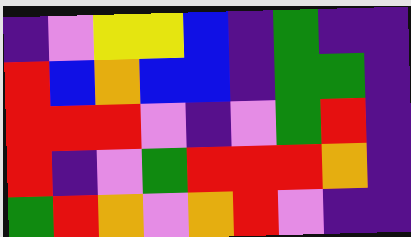[["indigo", "violet", "yellow", "yellow", "blue", "indigo", "green", "indigo", "indigo"], ["red", "blue", "orange", "blue", "blue", "indigo", "green", "green", "indigo"], ["red", "red", "red", "violet", "indigo", "violet", "green", "red", "indigo"], ["red", "indigo", "violet", "green", "red", "red", "red", "orange", "indigo"], ["green", "red", "orange", "violet", "orange", "red", "violet", "indigo", "indigo"]]